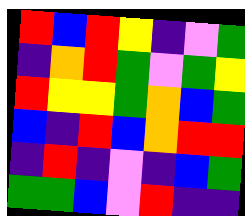[["red", "blue", "red", "yellow", "indigo", "violet", "green"], ["indigo", "orange", "red", "green", "violet", "green", "yellow"], ["red", "yellow", "yellow", "green", "orange", "blue", "green"], ["blue", "indigo", "red", "blue", "orange", "red", "red"], ["indigo", "red", "indigo", "violet", "indigo", "blue", "green"], ["green", "green", "blue", "violet", "red", "indigo", "indigo"]]